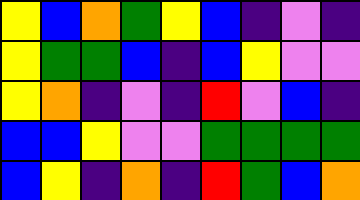[["yellow", "blue", "orange", "green", "yellow", "blue", "indigo", "violet", "indigo"], ["yellow", "green", "green", "blue", "indigo", "blue", "yellow", "violet", "violet"], ["yellow", "orange", "indigo", "violet", "indigo", "red", "violet", "blue", "indigo"], ["blue", "blue", "yellow", "violet", "violet", "green", "green", "green", "green"], ["blue", "yellow", "indigo", "orange", "indigo", "red", "green", "blue", "orange"]]